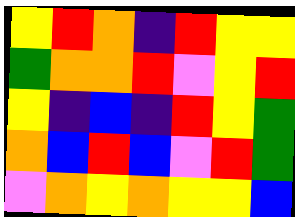[["yellow", "red", "orange", "indigo", "red", "yellow", "yellow"], ["green", "orange", "orange", "red", "violet", "yellow", "red"], ["yellow", "indigo", "blue", "indigo", "red", "yellow", "green"], ["orange", "blue", "red", "blue", "violet", "red", "green"], ["violet", "orange", "yellow", "orange", "yellow", "yellow", "blue"]]